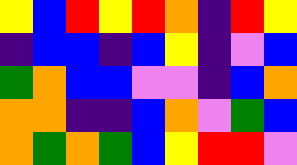[["yellow", "blue", "red", "yellow", "red", "orange", "indigo", "red", "yellow"], ["indigo", "blue", "blue", "indigo", "blue", "yellow", "indigo", "violet", "blue"], ["green", "orange", "blue", "blue", "violet", "violet", "indigo", "blue", "orange"], ["orange", "orange", "indigo", "indigo", "blue", "orange", "violet", "green", "blue"], ["orange", "green", "orange", "green", "blue", "yellow", "red", "red", "violet"]]